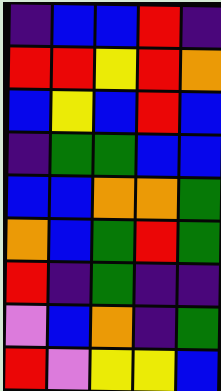[["indigo", "blue", "blue", "red", "indigo"], ["red", "red", "yellow", "red", "orange"], ["blue", "yellow", "blue", "red", "blue"], ["indigo", "green", "green", "blue", "blue"], ["blue", "blue", "orange", "orange", "green"], ["orange", "blue", "green", "red", "green"], ["red", "indigo", "green", "indigo", "indigo"], ["violet", "blue", "orange", "indigo", "green"], ["red", "violet", "yellow", "yellow", "blue"]]